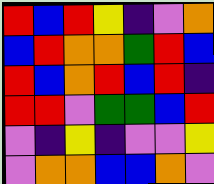[["red", "blue", "red", "yellow", "indigo", "violet", "orange"], ["blue", "red", "orange", "orange", "green", "red", "blue"], ["red", "blue", "orange", "red", "blue", "red", "indigo"], ["red", "red", "violet", "green", "green", "blue", "red"], ["violet", "indigo", "yellow", "indigo", "violet", "violet", "yellow"], ["violet", "orange", "orange", "blue", "blue", "orange", "violet"]]